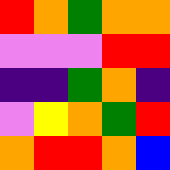[["red", "orange", "green", "orange", "orange"], ["violet", "violet", "violet", "red", "red"], ["indigo", "indigo", "green", "orange", "indigo"], ["violet", "yellow", "orange", "green", "red"], ["orange", "red", "red", "orange", "blue"]]